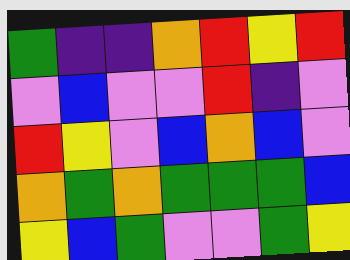[["green", "indigo", "indigo", "orange", "red", "yellow", "red"], ["violet", "blue", "violet", "violet", "red", "indigo", "violet"], ["red", "yellow", "violet", "blue", "orange", "blue", "violet"], ["orange", "green", "orange", "green", "green", "green", "blue"], ["yellow", "blue", "green", "violet", "violet", "green", "yellow"]]